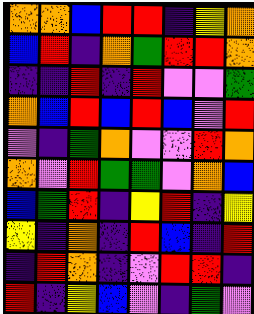[["orange", "orange", "blue", "red", "red", "indigo", "yellow", "orange"], ["blue", "red", "indigo", "orange", "green", "red", "red", "orange"], ["indigo", "indigo", "red", "indigo", "red", "violet", "violet", "green"], ["orange", "blue", "red", "blue", "red", "blue", "violet", "red"], ["violet", "indigo", "green", "orange", "violet", "violet", "red", "orange"], ["orange", "violet", "red", "green", "green", "violet", "orange", "blue"], ["blue", "green", "red", "indigo", "yellow", "red", "indigo", "yellow"], ["yellow", "indigo", "orange", "indigo", "red", "blue", "indigo", "red"], ["indigo", "red", "orange", "indigo", "violet", "red", "red", "indigo"], ["red", "indigo", "yellow", "blue", "violet", "indigo", "green", "violet"]]